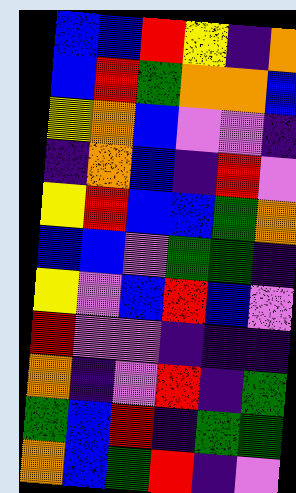[["blue", "blue", "red", "yellow", "indigo", "orange"], ["blue", "red", "green", "orange", "orange", "blue"], ["yellow", "orange", "blue", "violet", "violet", "indigo"], ["indigo", "orange", "blue", "indigo", "red", "violet"], ["yellow", "red", "blue", "blue", "green", "orange"], ["blue", "blue", "violet", "green", "green", "indigo"], ["yellow", "violet", "blue", "red", "blue", "violet"], ["red", "violet", "violet", "indigo", "indigo", "indigo"], ["orange", "indigo", "violet", "red", "indigo", "green"], ["green", "blue", "red", "indigo", "green", "green"], ["orange", "blue", "green", "red", "indigo", "violet"]]